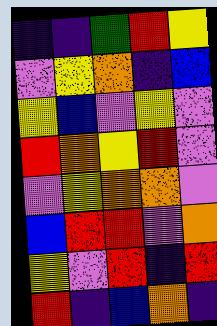[["indigo", "indigo", "green", "red", "yellow"], ["violet", "yellow", "orange", "indigo", "blue"], ["yellow", "blue", "violet", "yellow", "violet"], ["red", "orange", "yellow", "red", "violet"], ["violet", "yellow", "orange", "orange", "violet"], ["blue", "red", "red", "violet", "orange"], ["yellow", "violet", "red", "indigo", "red"], ["red", "indigo", "blue", "orange", "indigo"]]